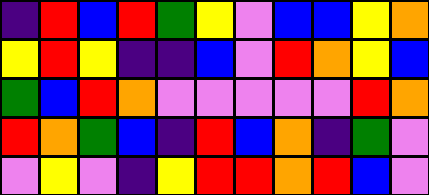[["indigo", "red", "blue", "red", "green", "yellow", "violet", "blue", "blue", "yellow", "orange"], ["yellow", "red", "yellow", "indigo", "indigo", "blue", "violet", "red", "orange", "yellow", "blue"], ["green", "blue", "red", "orange", "violet", "violet", "violet", "violet", "violet", "red", "orange"], ["red", "orange", "green", "blue", "indigo", "red", "blue", "orange", "indigo", "green", "violet"], ["violet", "yellow", "violet", "indigo", "yellow", "red", "red", "orange", "red", "blue", "violet"]]